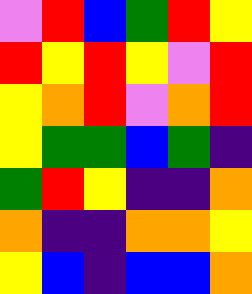[["violet", "red", "blue", "green", "red", "yellow"], ["red", "yellow", "red", "yellow", "violet", "red"], ["yellow", "orange", "red", "violet", "orange", "red"], ["yellow", "green", "green", "blue", "green", "indigo"], ["green", "red", "yellow", "indigo", "indigo", "orange"], ["orange", "indigo", "indigo", "orange", "orange", "yellow"], ["yellow", "blue", "indigo", "blue", "blue", "orange"]]